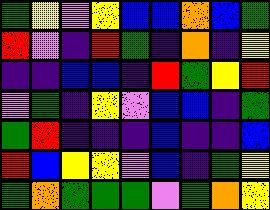[["green", "yellow", "violet", "yellow", "blue", "blue", "orange", "blue", "green"], ["red", "violet", "indigo", "red", "green", "indigo", "orange", "indigo", "yellow"], ["indigo", "indigo", "blue", "blue", "indigo", "red", "green", "yellow", "red"], ["violet", "green", "indigo", "yellow", "violet", "blue", "blue", "indigo", "green"], ["green", "red", "indigo", "indigo", "indigo", "blue", "indigo", "indigo", "blue"], ["red", "blue", "yellow", "yellow", "violet", "blue", "indigo", "green", "yellow"], ["green", "orange", "green", "green", "green", "violet", "green", "orange", "yellow"]]